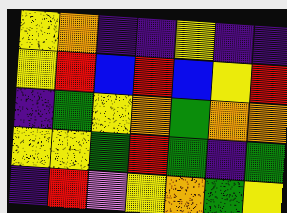[["yellow", "orange", "indigo", "indigo", "yellow", "indigo", "indigo"], ["yellow", "red", "blue", "red", "blue", "yellow", "red"], ["indigo", "green", "yellow", "orange", "green", "orange", "orange"], ["yellow", "yellow", "green", "red", "green", "indigo", "green"], ["indigo", "red", "violet", "yellow", "orange", "green", "yellow"]]